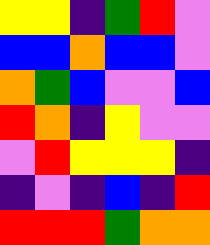[["yellow", "yellow", "indigo", "green", "red", "violet"], ["blue", "blue", "orange", "blue", "blue", "violet"], ["orange", "green", "blue", "violet", "violet", "blue"], ["red", "orange", "indigo", "yellow", "violet", "violet"], ["violet", "red", "yellow", "yellow", "yellow", "indigo"], ["indigo", "violet", "indigo", "blue", "indigo", "red"], ["red", "red", "red", "green", "orange", "orange"]]